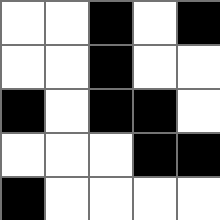[["white", "white", "black", "white", "black"], ["white", "white", "black", "white", "white"], ["black", "white", "black", "black", "white"], ["white", "white", "white", "black", "black"], ["black", "white", "white", "white", "white"]]